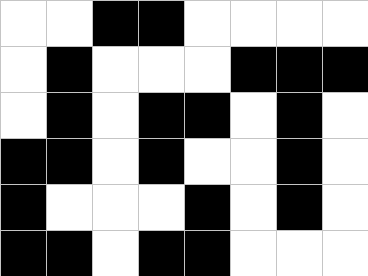[["white", "white", "black", "black", "white", "white", "white", "white"], ["white", "black", "white", "white", "white", "black", "black", "black"], ["white", "black", "white", "black", "black", "white", "black", "white"], ["black", "black", "white", "black", "white", "white", "black", "white"], ["black", "white", "white", "white", "black", "white", "black", "white"], ["black", "black", "white", "black", "black", "white", "white", "white"]]